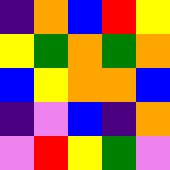[["indigo", "orange", "blue", "red", "yellow"], ["yellow", "green", "orange", "green", "orange"], ["blue", "yellow", "orange", "orange", "blue"], ["indigo", "violet", "blue", "indigo", "orange"], ["violet", "red", "yellow", "green", "violet"]]